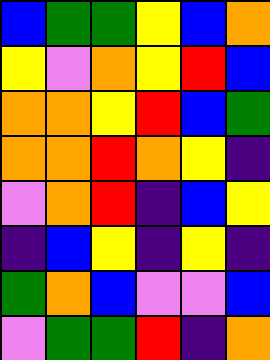[["blue", "green", "green", "yellow", "blue", "orange"], ["yellow", "violet", "orange", "yellow", "red", "blue"], ["orange", "orange", "yellow", "red", "blue", "green"], ["orange", "orange", "red", "orange", "yellow", "indigo"], ["violet", "orange", "red", "indigo", "blue", "yellow"], ["indigo", "blue", "yellow", "indigo", "yellow", "indigo"], ["green", "orange", "blue", "violet", "violet", "blue"], ["violet", "green", "green", "red", "indigo", "orange"]]